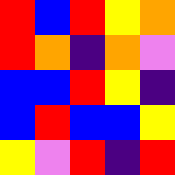[["red", "blue", "red", "yellow", "orange"], ["red", "orange", "indigo", "orange", "violet"], ["blue", "blue", "red", "yellow", "indigo"], ["blue", "red", "blue", "blue", "yellow"], ["yellow", "violet", "red", "indigo", "red"]]